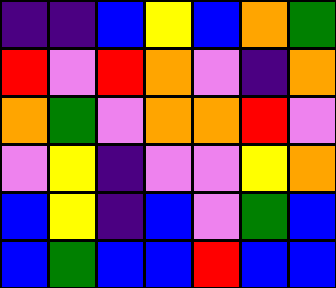[["indigo", "indigo", "blue", "yellow", "blue", "orange", "green"], ["red", "violet", "red", "orange", "violet", "indigo", "orange"], ["orange", "green", "violet", "orange", "orange", "red", "violet"], ["violet", "yellow", "indigo", "violet", "violet", "yellow", "orange"], ["blue", "yellow", "indigo", "blue", "violet", "green", "blue"], ["blue", "green", "blue", "blue", "red", "blue", "blue"]]